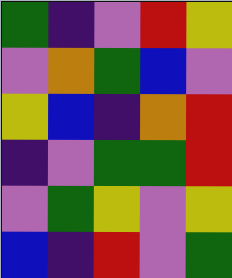[["green", "indigo", "violet", "red", "yellow"], ["violet", "orange", "green", "blue", "violet"], ["yellow", "blue", "indigo", "orange", "red"], ["indigo", "violet", "green", "green", "red"], ["violet", "green", "yellow", "violet", "yellow"], ["blue", "indigo", "red", "violet", "green"]]